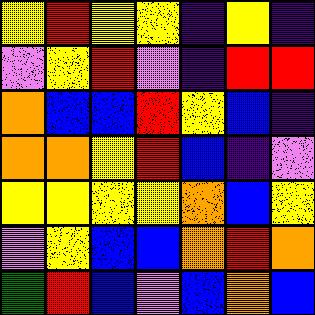[["yellow", "red", "yellow", "yellow", "indigo", "yellow", "indigo"], ["violet", "yellow", "red", "violet", "indigo", "red", "red"], ["orange", "blue", "blue", "red", "yellow", "blue", "indigo"], ["orange", "orange", "yellow", "red", "blue", "indigo", "violet"], ["yellow", "yellow", "yellow", "yellow", "orange", "blue", "yellow"], ["violet", "yellow", "blue", "blue", "orange", "red", "orange"], ["green", "red", "blue", "violet", "blue", "orange", "blue"]]